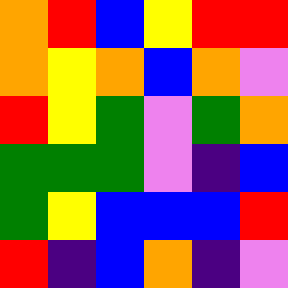[["orange", "red", "blue", "yellow", "red", "red"], ["orange", "yellow", "orange", "blue", "orange", "violet"], ["red", "yellow", "green", "violet", "green", "orange"], ["green", "green", "green", "violet", "indigo", "blue"], ["green", "yellow", "blue", "blue", "blue", "red"], ["red", "indigo", "blue", "orange", "indigo", "violet"]]